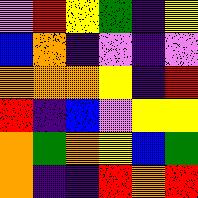[["violet", "red", "yellow", "green", "indigo", "yellow"], ["blue", "orange", "indigo", "violet", "indigo", "violet"], ["orange", "orange", "orange", "yellow", "indigo", "red"], ["red", "indigo", "blue", "violet", "yellow", "yellow"], ["orange", "green", "orange", "yellow", "blue", "green"], ["orange", "indigo", "indigo", "red", "orange", "red"]]